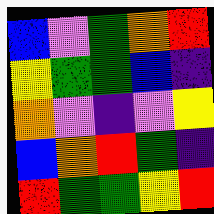[["blue", "violet", "green", "orange", "red"], ["yellow", "green", "green", "blue", "indigo"], ["orange", "violet", "indigo", "violet", "yellow"], ["blue", "orange", "red", "green", "indigo"], ["red", "green", "green", "yellow", "red"]]